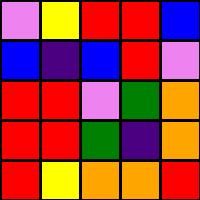[["violet", "yellow", "red", "red", "blue"], ["blue", "indigo", "blue", "red", "violet"], ["red", "red", "violet", "green", "orange"], ["red", "red", "green", "indigo", "orange"], ["red", "yellow", "orange", "orange", "red"]]